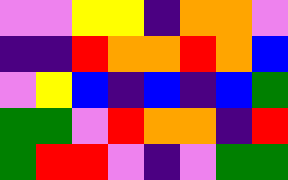[["violet", "violet", "yellow", "yellow", "indigo", "orange", "orange", "violet"], ["indigo", "indigo", "red", "orange", "orange", "red", "orange", "blue"], ["violet", "yellow", "blue", "indigo", "blue", "indigo", "blue", "green"], ["green", "green", "violet", "red", "orange", "orange", "indigo", "red"], ["green", "red", "red", "violet", "indigo", "violet", "green", "green"]]